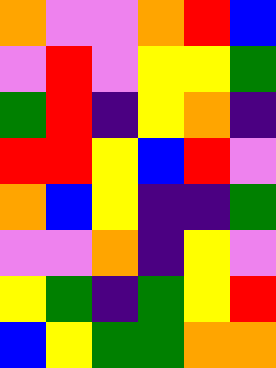[["orange", "violet", "violet", "orange", "red", "blue"], ["violet", "red", "violet", "yellow", "yellow", "green"], ["green", "red", "indigo", "yellow", "orange", "indigo"], ["red", "red", "yellow", "blue", "red", "violet"], ["orange", "blue", "yellow", "indigo", "indigo", "green"], ["violet", "violet", "orange", "indigo", "yellow", "violet"], ["yellow", "green", "indigo", "green", "yellow", "red"], ["blue", "yellow", "green", "green", "orange", "orange"]]